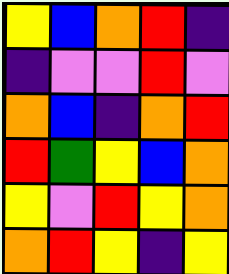[["yellow", "blue", "orange", "red", "indigo"], ["indigo", "violet", "violet", "red", "violet"], ["orange", "blue", "indigo", "orange", "red"], ["red", "green", "yellow", "blue", "orange"], ["yellow", "violet", "red", "yellow", "orange"], ["orange", "red", "yellow", "indigo", "yellow"]]